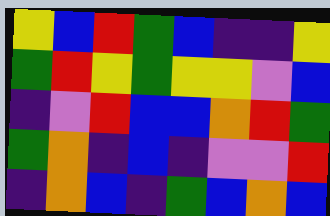[["yellow", "blue", "red", "green", "blue", "indigo", "indigo", "yellow"], ["green", "red", "yellow", "green", "yellow", "yellow", "violet", "blue"], ["indigo", "violet", "red", "blue", "blue", "orange", "red", "green"], ["green", "orange", "indigo", "blue", "indigo", "violet", "violet", "red"], ["indigo", "orange", "blue", "indigo", "green", "blue", "orange", "blue"]]